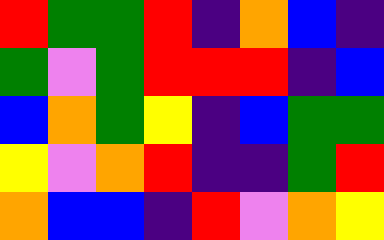[["red", "green", "green", "red", "indigo", "orange", "blue", "indigo"], ["green", "violet", "green", "red", "red", "red", "indigo", "blue"], ["blue", "orange", "green", "yellow", "indigo", "blue", "green", "green"], ["yellow", "violet", "orange", "red", "indigo", "indigo", "green", "red"], ["orange", "blue", "blue", "indigo", "red", "violet", "orange", "yellow"]]